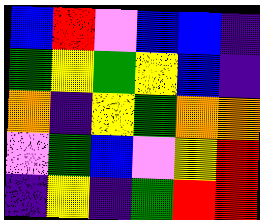[["blue", "red", "violet", "blue", "blue", "indigo"], ["green", "yellow", "green", "yellow", "blue", "indigo"], ["orange", "indigo", "yellow", "green", "orange", "orange"], ["violet", "green", "blue", "violet", "yellow", "red"], ["indigo", "yellow", "indigo", "green", "red", "red"]]